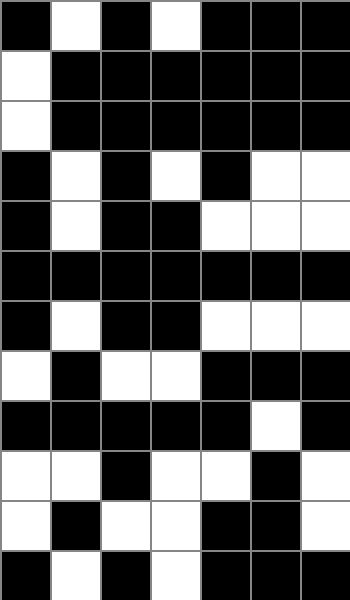[["black", "white", "black", "white", "black", "black", "black"], ["white", "black", "black", "black", "black", "black", "black"], ["white", "black", "black", "black", "black", "black", "black"], ["black", "white", "black", "white", "black", "white", "white"], ["black", "white", "black", "black", "white", "white", "white"], ["black", "black", "black", "black", "black", "black", "black"], ["black", "white", "black", "black", "white", "white", "white"], ["white", "black", "white", "white", "black", "black", "black"], ["black", "black", "black", "black", "black", "white", "black"], ["white", "white", "black", "white", "white", "black", "white"], ["white", "black", "white", "white", "black", "black", "white"], ["black", "white", "black", "white", "black", "black", "black"]]